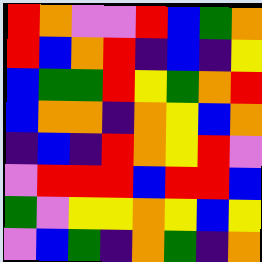[["red", "orange", "violet", "violet", "red", "blue", "green", "orange"], ["red", "blue", "orange", "red", "indigo", "blue", "indigo", "yellow"], ["blue", "green", "green", "red", "yellow", "green", "orange", "red"], ["blue", "orange", "orange", "indigo", "orange", "yellow", "blue", "orange"], ["indigo", "blue", "indigo", "red", "orange", "yellow", "red", "violet"], ["violet", "red", "red", "red", "blue", "red", "red", "blue"], ["green", "violet", "yellow", "yellow", "orange", "yellow", "blue", "yellow"], ["violet", "blue", "green", "indigo", "orange", "green", "indigo", "orange"]]